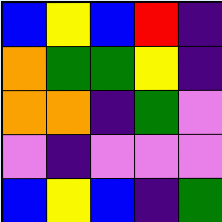[["blue", "yellow", "blue", "red", "indigo"], ["orange", "green", "green", "yellow", "indigo"], ["orange", "orange", "indigo", "green", "violet"], ["violet", "indigo", "violet", "violet", "violet"], ["blue", "yellow", "blue", "indigo", "green"]]